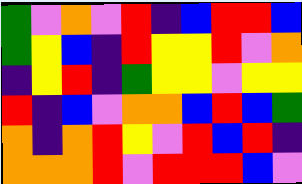[["green", "violet", "orange", "violet", "red", "indigo", "blue", "red", "red", "blue"], ["green", "yellow", "blue", "indigo", "red", "yellow", "yellow", "red", "violet", "orange"], ["indigo", "yellow", "red", "indigo", "green", "yellow", "yellow", "violet", "yellow", "yellow"], ["red", "indigo", "blue", "violet", "orange", "orange", "blue", "red", "blue", "green"], ["orange", "indigo", "orange", "red", "yellow", "violet", "red", "blue", "red", "indigo"], ["orange", "orange", "orange", "red", "violet", "red", "red", "red", "blue", "violet"]]